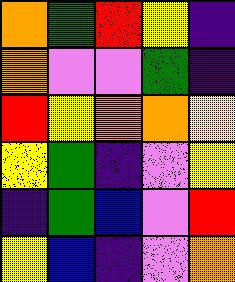[["orange", "green", "red", "yellow", "indigo"], ["orange", "violet", "violet", "green", "indigo"], ["red", "yellow", "orange", "orange", "yellow"], ["yellow", "green", "indigo", "violet", "yellow"], ["indigo", "green", "blue", "violet", "red"], ["yellow", "blue", "indigo", "violet", "orange"]]